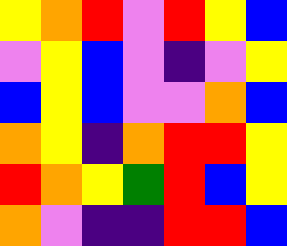[["yellow", "orange", "red", "violet", "red", "yellow", "blue"], ["violet", "yellow", "blue", "violet", "indigo", "violet", "yellow"], ["blue", "yellow", "blue", "violet", "violet", "orange", "blue"], ["orange", "yellow", "indigo", "orange", "red", "red", "yellow"], ["red", "orange", "yellow", "green", "red", "blue", "yellow"], ["orange", "violet", "indigo", "indigo", "red", "red", "blue"]]